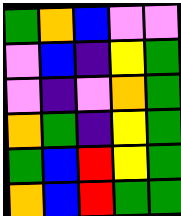[["green", "orange", "blue", "violet", "violet"], ["violet", "blue", "indigo", "yellow", "green"], ["violet", "indigo", "violet", "orange", "green"], ["orange", "green", "indigo", "yellow", "green"], ["green", "blue", "red", "yellow", "green"], ["orange", "blue", "red", "green", "green"]]